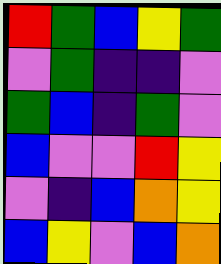[["red", "green", "blue", "yellow", "green"], ["violet", "green", "indigo", "indigo", "violet"], ["green", "blue", "indigo", "green", "violet"], ["blue", "violet", "violet", "red", "yellow"], ["violet", "indigo", "blue", "orange", "yellow"], ["blue", "yellow", "violet", "blue", "orange"]]